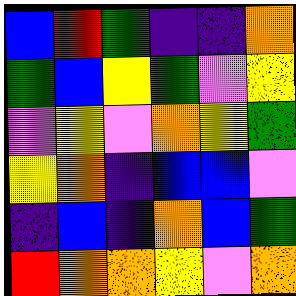[["blue", "red", "green", "indigo", "indigo", "orange"], ["green", "blue", "yellow", "green", "violet", "yellow"], ["violet", "yellow", "violet", "orange", "yellow", "green"], ["yellow", "orange", "indigo", "blue", "blue", "violet"], ["indigo", "blue", "indigo", "orange", "blue", "green"], ["red", "orange", "orange", "yellow", "violet", "orange"]]